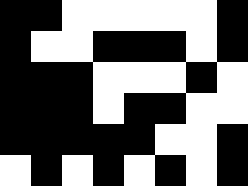[["black", "black", "white", "white", "white", "white", "white", "black"], ["black", "white", "white", "black", "black", "black", "white", "black"], ["black", "black", "black", "white", "white", "white", "black", "white"], ["black", "black", "black", "white", "black", "black", "white", "white"], ["black", "black", "black", "black", "black", "white", "white", "black"], ["white", "black", "white", "black", "white", "black", "white", "black"]]